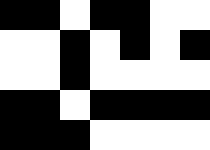[["black", "black", "white", "black", "black", "white", "white"], ["white", "white", "black", "white", "black", "white", "black"], ["white", "white", "black", "white", "white", "white", "white"], ["black", "black", "white", "black", "black", "black", "black"], ["black", "black", "black", "white", "white", "white", "white"]]